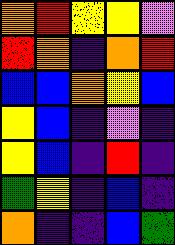[["orange", "red", "yellow", "yellow", "violet"], ["red", "orange", "indigo", "orange", "red"], ["blue", "blue", "orange", "yellow", "blue"], ["yellow", "blue", "indigo", "violet", "indigo"], ["yellow", "blue", "indigo", "red", "indigo"], ["green", "yellow", "indigo", "blue", "indigo"], ["orange", "indigo", "indigo", "blue", "green"]]